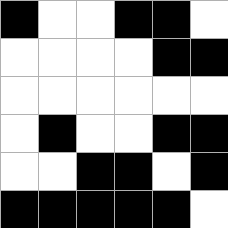[["black", "white", "white", "black", "black", "white"], ["white", "white", "white", "white", "black", "black"], ["white", "white", "white", "white", "white", "white"], ["white", "black", "white", "white", "black", "black"], ["white", "white", "black", "black", "white", "black"], ["black", "black", "black", "black", "black", "white"]]